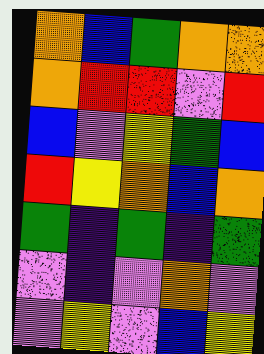[["orange", "blue", "green", "orange", "orange"], ["orange", "red", "red", "violet", "red"], ["blue", "violet", "yellow", "green", "blue"], ["red", "yellow", "orange", "blue", "orange"], ["green", "indigo", "green", "indigo", "green"], ["violet", "indigo", "violet", "orange", "violet"], ["violet", "yellow", "violet", "blue", "yellow"]]